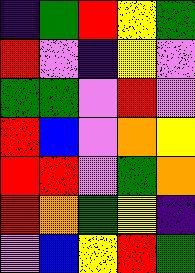[["indigo", "green", "red", "yellow", "green"], ["red", "violet", "indigo", "yellow", "violet"], ["green", "green", "violet", "red", "violet"], ["red", "blue", "violet", "orange", "yellow"], ["red", "red", "violet", "green", "orange"], ["red", "orange", "green", "yellow", "indigo"], ["violet", "blue", "yellow", "red", "green"]]